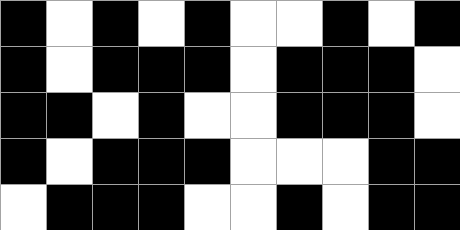[["black", "white", "black", "white", "black", "white", "white", "black", "white", "black"], ["black", "white", "black", "black", "black", "white", "black", "black", "black", "white"], ["black", "black", "white", "black", "white", "white", "black", "black", "black", "white"], ["black", "white", "black", "black", "black", "white", "white", "white", "black", "black"], ["white", "black", "black", "black", "white", "white", "black", "white", "black", "black"]]